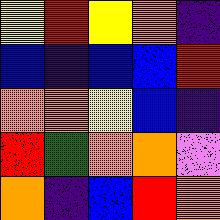[["yellow", "red", "yellow", "orange", "indigo"], ["blue", "indigo", "blue", "blue", "red"], ["orange", "orange", "yellow", "blue", "indigo"], ["red", "green", "orange", "orange", "violet"], ["orange", "indigo", "blue", "red", "orange"]]